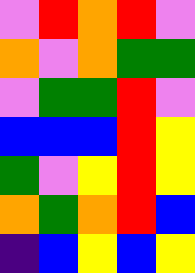[["violet", "red", "orange", "red", "violet"], ["orange", "violet", "orange", "green", "green"], ["violet", "green", "green", "red", "violet"], ["blue", "blue", "blue", "red", "yellow"], ["green", "violet", "yellow", "red", "yellow"], ["orange", "green", "orange", "red", "blue"], ["indigo", "blue", "yellow", "blue", "yellow"]]